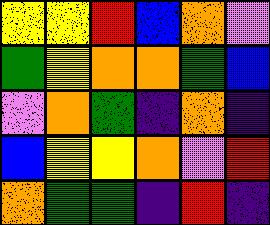[["yellow", "yellow", "red", "blue", "orange", "violet"], ["green", "yellow", "orange", "orange", "green", "blue"], ["violet", "orange", "green", "indigo", "orange", "indigo"], ["blue", "yellow", "yellow", "orange", "violet", "red"], ["orange", "green", "green", "indigo", "red", "indigo"]]